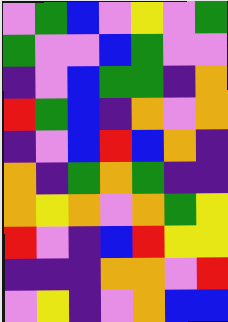[["violet", "green", "blue", "violet", "yellow", "violet", "green"], ["green", "violet", "violet", "blue", "green", "violet", "violet"], ["indigo", "violet", "blue", "green", "green", "indigo", "orange"], ["red", "green", "blue", "indigo", "orange", "violet", "orange"], ["indigo", "violet", "blue", "red", "blue", "orange", "indigo"], ["orange", "indigo", "green", "orange", "green", "indigo", "indigo"], ["orange", "yellow", "orange", "violet", "orange", "green", "yellow"], ["red", "violet", "indigo", "blue", "red", "yellow", "yellow"], ["indigo", "indigo", "indigo", "orange", "orange", "violet", "red"], ["violet", "yellow", "indigo", "violet", "orange", "blue", "blue"]]